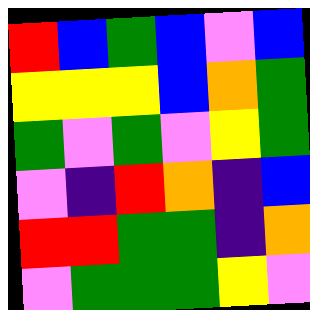[["red", "blue", "green", "blue", "violet", "blue"], ["yellow", "yellow", "yellow", "blue", "orange", "green"], ["green", "violet", "green", "violet", "yellow", "green"], ["violet", "indigo", "red", "orange", "indigo", "blue"], ["red", "red", "green", "green", "indigo", "orange"], ["violet", "green", "green", "green", "yellow", "violet"]]